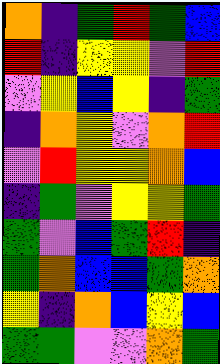[["orange", "indigo", "green", "red", "green", "blue"], ["red", "indigo", "yellow", "yellow", "violet", "red"], ["violet", "yellow", "blue", "yellow", "indigo", "green"], ["indigo", "orange", "yellow", "violet", "orange", "red"], ["violet", "red", "yellow", "yellow", "orange", "blue"], ["indigo", "green", "violet", "yellow", "yellow", "green"], ["green", "violet", "blue", "green", "red", "indigo"], ["green", "orange", "blue", "blue", "green", "orange"], ["yellow", "indigo", "orange", "blue", "yellow", "blue"], ["green", "green", "violet", "violet", "orange", "green"]]